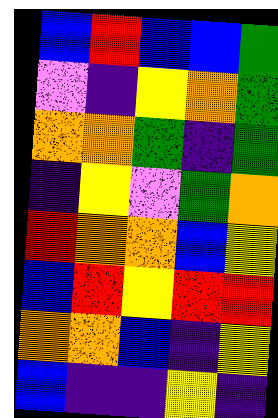[["blue", "red", "blue", "blue", "green"], ["violet", "indigo", "yellow", "orange", "green"], ["orange", "orange", "green", "indigo", "green"], ["indigo", "yellow", "violet", "green", "orange"], ["red", "orange", "orange", "blue", "yellow"], ["blue", "red", "yellow", "red", "red"], ["orange", "orange", "blue", "indigo", "yellow"], ["blue", "indigo", "indigo", "yellow", "indigo"]]